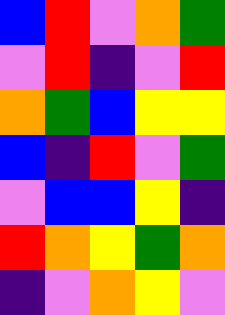[["blue", "red", "violet", "orange", "green"], ["violet", "red", "indigo", "violet", "red"], ["orange", "green", "blue", "yellow", "yellow"], ["blue", "indigo", "red", "violet", "green"], ["violet", "blue", "blue", "yellow", "indigo"], ["red", "orange", "yellow", "green", "orange"], ["indigo", "violet", "orange", "yellow", "violet"]]